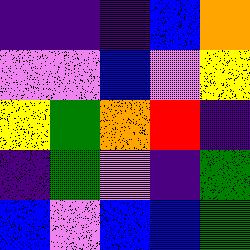[["indigo", "indigo", "indigo", "blue", "orange"], ["violet", "violet", "blue", "violet", "yellow"], ["yellow", "green", "orange", "red", "indigo"], ["indigo", "green", "violet", "indigo", "green"], ["blue", "violet", "blue", "blue", "green"]]